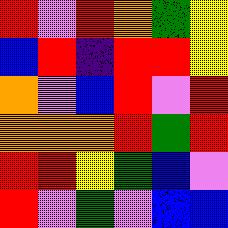[["red", "violet", "red", "orange", "green", "yellow"], ["blue", "red", "indigo", "red", "red", "yellow"], ["orange", "violet", "blue", "red", "violet", "red"], ["orange", "orange", "orange", "red", "green", "red"], ["red", "red", "yellow", "green", "blue", "violet"], ["red", "violet", "green", "violet", "blue", "blue"]]